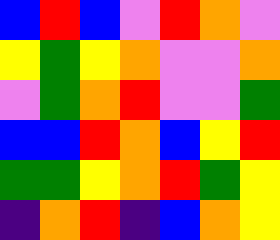[["blue", "red", "blue", "violet", "red", "orange", "violet"], ["yellow", "green", "yellow", "orange", "violet", "violet", "orange"], ["violet", "green", "orange", "red", "violet", "violet", "green"], ["blue", "blue", "red", "orange", "blue", "yellow", "red"], ["green", "green", "yellow", "orange", "red", "green", "yellow"], ["indigo", "orange", "red", "indigo", "blue", "orange", "yellow"]]